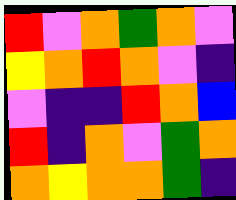[["red", "violet", "orange", "green", "orange", "violet"], ["yellow", "orange", "red", "orange", "violet", "indigo"], ["violet", "indigo", "indigo", "red", "orange", "blue"], ["red", "indigo", "orange", "violet", "green", "orange"], ["orange", "yellow", "orange", "orange", "green", "indigo"]]